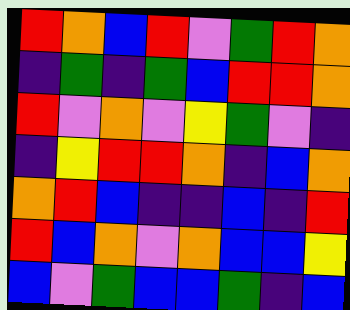[["red", "orange", "blue", "red", "violet", "green", "red", "orange"], ["indigo", "green", "indigo", "green", "blue", "red", "red", "orange"], ["red", "violet", "orange", "violet", "yellow", "green", "violet", "indigo"], ["indigo", "yellow", "red", "red", "orange", "indigo", "blue", "orange"], ["orange", "red", "blue", "indigo", "indigo", "blue", "indigo", "red"], ["red", "blue", "orange", "violet", "orange", "blue", "blue", "yellow"], ["blue", "violet", "green", "blue", "blue", "green", "indigo", "blue"]]